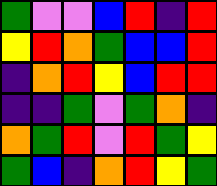[["green", "violet", "violet", "blue", "red", "indigo", "red"], ["yellow", "red", "orange", "green", "blue", "blue", "red"], ["indigo", "orange", "red", "yellow", "blue", "red", "red"], ["indigo", "indigo", "green", "violet", "green", "orange", "indigo"], ["orange", "green", "red", "violet", "red", "green", "yellow"], ["green", "blue", "indigo", "orange", "red", "yellow", "green"]]